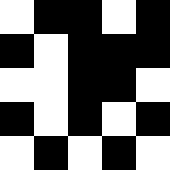[["white", "black", "black", "white", "black"], ["black", "white", "black", "black", "black"], ["white", "white", "black", "black", "white"], ["black", "white", "black", "white", "black"], ["white", "black", "white", "black", "white"]]